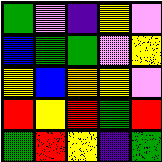[["green", "violet", "indigo", "yellow", "violet"], ["blue", "green", "green", "violet", "yellow"], ["yellow", "blue", "orange", "yellow", "violet"], ["red", "yellow", "red", "green", "red"], ["green", "red", "yellow", "indigo", "green"]]